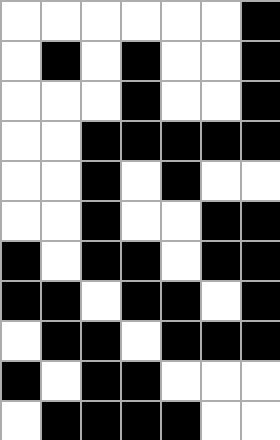[["white", "white", "white", "white", "white", "white", "black"], ["white", "black", "white", "black", "white", "white", "black"], ["white", "white", "white", "black", "white", "white", "black"], ["white", "white", "black", "black", "black", "black", "black"], ["white", "white", "black", "white", "black", "white", "white"], ["white", "white", "black", "white", "white", "black", "black"], ["black", "white", "black", "black", "white", "black", "black"], ["black", "black", "white", "black", "black", "white", "black"], ["white", "black", "black", "white", "black", "black", "black"], ["black", "white", "black", "black", "white", "white", "white"], ["white", "black", "black", "black", "black", "white", "white"]]